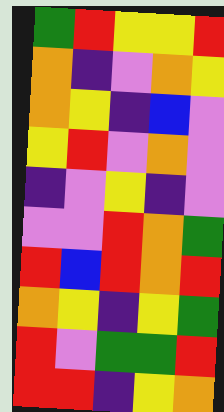[["green", "red", "yellow", "yellow", "red"], ["orange", "indigo", "violet", "orange", "yellow"], ["orange", "yellow", "indigo", "blue", "violet"], ["yellow", "red", "violet", "orange", "violet"], ["indigo", "violet", "yellow", "indigo", "violet"], ["violet", "violet", "red", "orange", "green"], ["red", "blue", "red", "orange", "red"], ["orange", "yellow", "indigo", "yellow", "green"], ["red", "violet", "green", "green", "red"], ["red", "red", "indigo", "yellow", "orange"]]